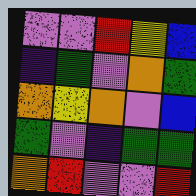[["violet", "violet", "red", "yellow", "blue"], ["indigo", "green", "violet", "orange", "green"], ["orange", "yellow", "orange", "violet", "blue"], ["green", "violet", "indigo", "green", "green"], ["orange", "red", "violet", "violet", "red"]]